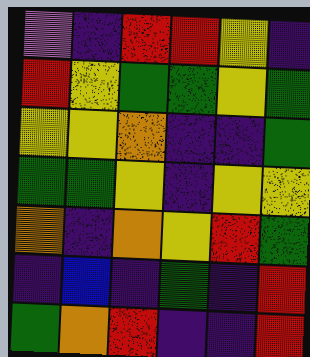[["violet", "indigo", "red", "red", "yellow", "indigo"], ["red", "yellow", "green", "green", "yellow", "green"], ["yellow", "yellow", "orange", "indigo", "indigo", "green"], ["green", "green", "yellow", "indigo", "yellow", "yellow"], ["orange", "indigo", "orange", "yellow", "red", "green"], ["indigo", "blue", "indigo", "green", "indigo", "red"], ["green", "orange", "red", "indigo", "indigo", "red"]]